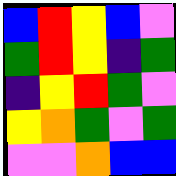[["blue", "red", "yellow", "blue", "violet"], ["green", "red", "yellow", "indigo", "green"], ["indigo", "yellow", "red", "green", "violet"], ["yellow", "orange", "green", "violet", "green"], ["violet", "violet", "orange", "blue", "blue"]]